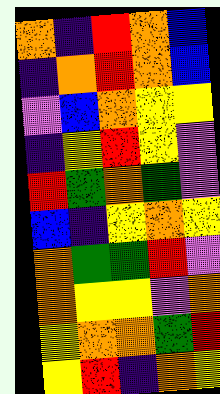[["orange", "indigo", "red", "orange", "blue"], ["indigo", "orange", "red", "orange", "blue"], ["violet", "blue", "orange", "yellow", "yellow"], ["indigo", "yellow", "red", "yellow", "violet"], ["red", "green", "orange", "green", "violet"], ["blue", "indigo", "yellow", "orange", "yellow"], ["orange", "green", "green", "red", "violet"], ["orange", "yellow", "yellow", "violet", "orange"], ["yellow", "orange", "orange", "green", "red"], ["yellow", "red", "indigo", "orange", "yellow"]]